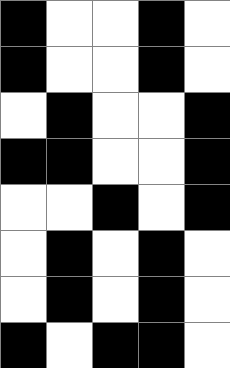[["black", "white", "white", "black", "white"], ["black", "white", "white", "black", "white"], ["white", "black", "white", "white", "black"], ["black", "black", "white", "white", "black"], ["white", "white", "black", "white", "black"], ["white", "black", "white", "black", "white"], ["white", "black", "white", "black", "white"], ["black", "white", "black", "black", "white"]]